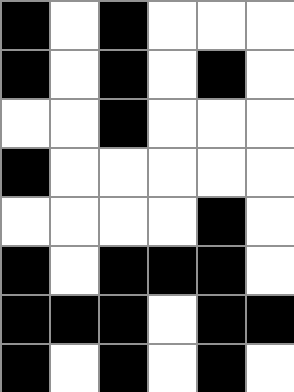[["black", "white", "black", "white", "white", "white"], ["black", "white", "black", "white", "black", "white"], ["white", "white", "black", "white", "white", "white"], ["black", "white", "white", "white", "white", "white"], ["white", "white", "white", "white", "black", "white"], ["black", "white", "black", "black", "black", "white"], ["black", "black", "black", "white", "black", "black"], ["black", "white", "black", "white", "black", "white"]]